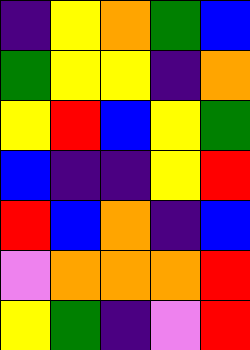[["indigo", "yellow", "orange", "green", "blue"], ["green", "yellow", "yellow", "indigo", "orange"], ["yellow", "red", "blue", "yellow", "green"], ["blue", "indigo", "indigo", "yellow", "red"], ["red", "blue", "orange", "indigo", "blue"], ["violet", "orange", "orange", "orange", "red"], ["yellow", "green", "indigo", "violet", "red"]]